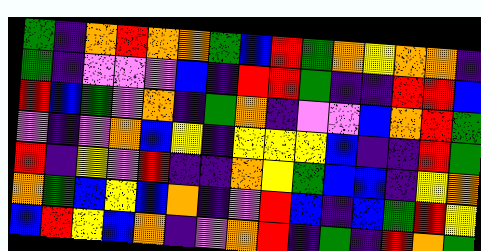[["green", "indigo", "orange", "red", "orange", "orange", "green", "blue", "red", "green", "orange", "yellow", "orange", "orange", "indigo"], ["green", "indigo", "violet", "violet", "violet", "blue", "indigo", "red", "red", "green", "indigo", "indigo", "red", "red", "blue"], ["red", "blue", "green", "violet", "orange", "indigo", "green", "orange", "indigo", "violet", "violet", "blue", "orange", "red", "green"], ["violet", "indigo", "violet", "orange", "blue", "yellow", "indigo", "yellow", "yellow", "yellow", "blue", "indigo", "indigo", "red", "green"], ["red", "indigo", "yellow", "violet", "red", "indigo", "indigo", "orange", "yellow", "green", "blue", "blue", "indigo", "yellow", "orange"], ["orange", "green", "blue", "yellow", "blue", "orange", "indigo", "violet", "red", "blue", "indigo", "blue", "green", "red", "yellow"], ["blue", "red", "yellow", "blue", "orange", "indigo", "violet", "orange", "red", "indigo", "green", "indigo", "red", "orange", "green"]]